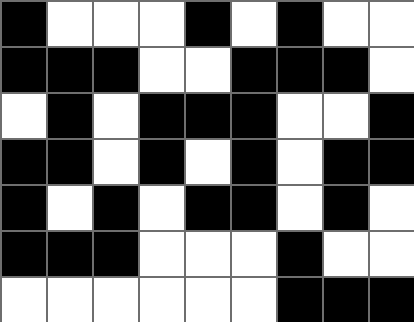[["black", "white", "white", "white", "black", "white", "black", "white", "white"], ["black", "black", "black", "white", "white", "black", "black", "black", "white"], ["white", "black", "white", "black", "black", "black", "white", "white", "black"], ["black", "black", "white", "black", "white", "black", "white", "black", "black"], ["black", "white", "black", "white", "black", "black", "white", "black", "white"], ["black", "black", "black", "white", "white", "white", "black", "white", "white"], ["white", "white", "white", "white", "white", "white", "black", "black", "black"]]